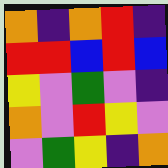[["orange", "indigo", "orange", "red", "indigo"], ["red", "red", "blue", "red", "blue"], ["yellow", "violet", "green", "violet", "indigo"], ["orange", "violet", "red", "yellow", "violet"], ["violet", "green", "yellow", "indigo", "orange"]]